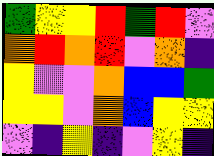[["green", "yellow", "yellow", "red", "green", "red", "violet"], ["orange", "red", "orange", "red", "violet", "orange", "indigo"], ["yellow", "violet", "violet", "orange", "blue", "blue", "green"], ["yellow", "yellow", "violet", "orange", "blue", "yellow", "yellow"], ["violet", "indigo", "yellow", "indigo", "violet", "yellow", "indigo"]]